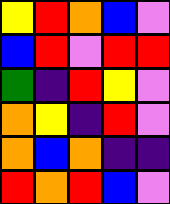[["yellow", "red", "orange", "blue", "violet"], ["blue", "red", "violet", "red", "red"], ["green", "indigo", "red", "yellow", "violet"], ["orange", "yellow", "indigo", "red", "violet"], ["orange", "blue", "orange", "indigo", "indigo"], ["red", "orange", "red", "blue", "violet"]]